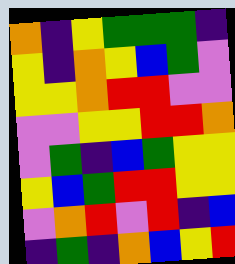[["orange", "indigo", "yellow", "green", "green", "green", "indigo"], ["yellow", "indigo", "orange", "yellow", "blue", "green", "violet"], ["yellow", "yellow", "orange", "red", "red", "violet", "violet"], ["violet", "violet", "yellow", "yellow", "red", "red", "orange"], ["violet", "green", "indigo", "blue", "green", "yellow", "yellow"], ["yellow", "blue", "green", "red", "red", "yellow", "yellow"], ["violet", "orange", "red", "violet", "red", "indigo", "blue"], ["indigo", "green", "indigo", "orange", "blue", "yellow", "red"]]